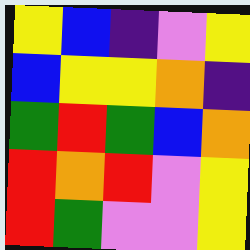[["yellow", "blue", "indigo", "violet", "yellow"], ["blue", "yellow", "yellow", "orange", "indigo"], ["green", "red", "green", "blue", "orange"], ["red", "orange", "red", "violet", "yellow"], ["red", "green", "violet", "violet", "yellow"]]